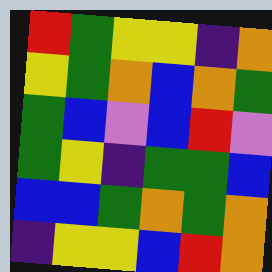[["red", "green", "yellow", "yellow", "indigo", "orange"], ["yellow", "green", "orange", "blue", "orange", "green"], ["green", "blue", "violet", "blue", "red", "violet"], ["green", "yellow", "indigo", "green", "green", "blue"], ["blue", "blue", "green", "orange", "green", "orange"], ["indigo", "yellow", "yellow", "blue", "red", "orange"]]